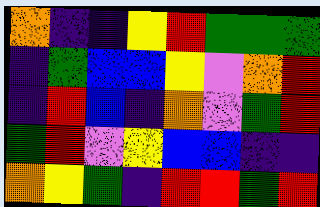[["orange", "indigo", "indigo", "yellow", "red", "green", "green", "green"], ["indigo", "green", "blue", "blue", "yellow", "violet", "orange", "red"], ["indigo", "red", "blue", "indigo", "orange", "violet", "green", "red"], ["green", "red", "violet", "yellow", "blue", "blue", "indigo", "indigo"], ["orange", "yellow", "green", "indigo", "red", "red", "green", "red"]]